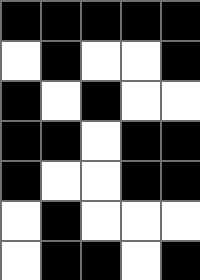[["black", "black", "black", "black", "black"], ["white", "black", "white", "white", "black"], ["black", "white", "black", "white", "white"], ["black", "black", "white", "black", "black"], ["black", "white", "white", "black", "black"], ["white", "black", "white", "white", "white"], ["white", "black", "black", "white", "black"]]